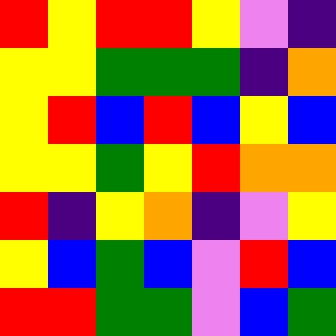[["red", "yellow", "red", "red", "yellow", "violet", "indigo"], ["yellow", "yellow", "green", "green", "green", "indigo", "orange"], ["yellow", "red", "blue", "red", "blue", "yellow", "blue"], ["yellow", "yellow", "green", "yellow", "red", "orange", "orange"], ["red", "indigo", "yellow", "orange", "indigo", "violet", "yellow"], ["yellow", "blue", "green", "blue", "violet", "red", "blue"], ["red", "red", "green", "green", "violet", "blue", "green"]]